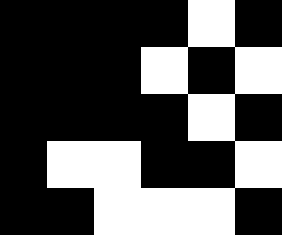[["black", "black", "black", "black", "white", "black"], ["black", "black", "black", "white", "black", "white"], ["black", "black", "black", "black", "white", "black"], ["black", "white", "white", "black", "black", "white"], ["black", "black", "white", "white", "white", "black"]]